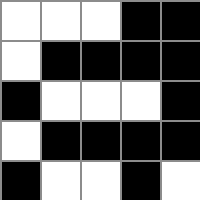[["white", "white", "white", "black", "black"], ["white", "black", "black", "black", "black"], ["black", "white", "white", "white", "black"], ["white", "black", "black", "black", "black"], ["black", "white", "white", "black", "white"]]